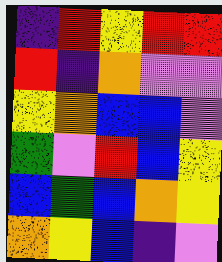[["indigo", "red", "yellow", "red", "red"], ["red", "indigo", "orange", "violet", "violet"], ["yellow", "orange", "blue", "blue", "violet"], ["green", "violet", "red", "blue", "yellow"], ["blue", "green", "blue", "orange", "yellow"], ["orange", "yellow", "blue", "indigo", "violet"]]